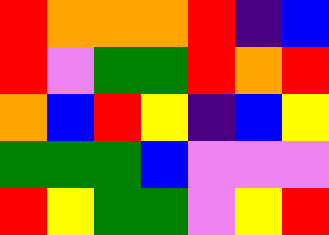[["red", "orange", "orange", "orange", "red", "indigo", "blue"], ["red", "violet", "green", "green", "red", "orange", "red"], ["orange", "blue", "red", "yellow", "indigo", "blue", "yellow"], ["green", "green", "green", "blue", "violet", "violet", "violet"], ["red", "yellow", "green", "green", "violet", "yellow", "red"]]